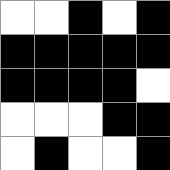[["white", "white", "black", "white", "black"], ["black", "black", "black", "black", "black"], ["black", "black", "black", "black", "white"], ["white", "white", "white", "black", "black"], ["white", "black", "white", "white", "black"]]